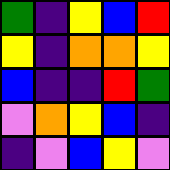[["green", "indigo", "yellow", "blue", "red"], ["yellow", "indigo", "orange", "orange", "yellow"], ["blue", "indigo", "indigo", "red", "green"], ["violet", "orange", "yellow", "blue", "indigo"], ["indigo", "violet", "blue", "yellow", "violet"]]